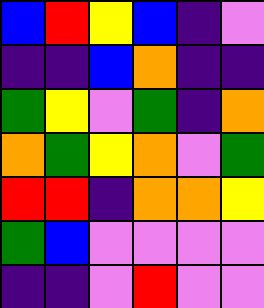[["blue", "red", "yellow", "blue", "indigo", "violet"], ["indigo", "indigo", "blue", "orange", "indigo", "indigo"], ["green", "yellow", "violet", "green", "indigo", "orange"], ["orange", "green", "yellow", "orange", "violet", "green"], ["red", "red", "indigo", "orange", "orange", "yellow"], ["green", "blue", "violet", "violet", "violet", "violet"], ["indigo", "indigo", "violet", "red", "violet", "violet"]]